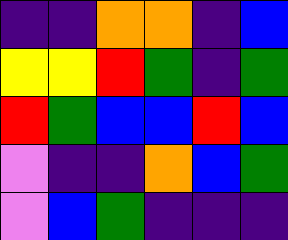[["indigo", "indigo", "orange", "orange", "indigo", "blue"], ["yellow", "yellow", "red", "green", "indigo", "green"], ["red", "green", "blue", "blue", "red", "blue"], ["violet", "indigo", "indigo", "orange", "blue", "green"], ["violet", "blue", "green", "indigo", "indigo", "indigo"]]